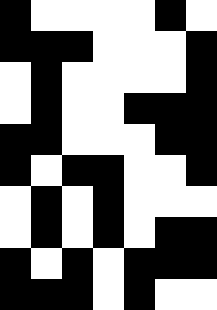[["black", "white", "white", "white", "white", "black", "white"], ["black", "black", "black", "white", "white", "white", "black"], ["white", "black", "white", "white", "white", "white", "black"], ["white", "black", "white", "white", "black", "black", "black"], ["black", "black", "white", "white", "white", "black", "black"], ["black", "white", "black", "black", "white", "white", "black"], ["white", "black", "white", "black", "white", "white", "white"], ["white", "black", "white", "black", "white", "black", "black"], ["black", "white", "black", "white", "black", "black", "black"], ["black", "black", "black", "white", "black", "white", "white"]]